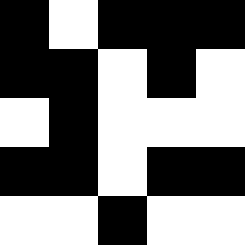[["black", "white", "black", "black", "black"], ["black", "black", "white", "black", "white"], ["white", "black", "white", "white", "white"], ["black", "black", "white", "black", "black"], ["white", "white", "black", "white", "white"]]